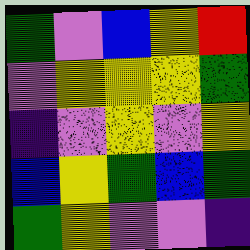[["green", "violet", "blue", "yellow", "red"], ["violet", "yellow", "yellow", "yellow", "green"], ["indigo", "violet", "yellow", "violet", "yellow"], ["blue", "yellow", "green", "blue", "green"], ["green", "yellow", "violet", "violet", "indigo"]]